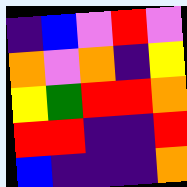[["indigo", "blue", "violet", "red", "violet"], ["orange", "violet", "orange", "indigo", "yellow"], ["yellow", "green", "red", "red", "orange"], ["red", "red", "indigo", "indigo", "red"], ["blue", "indigo", "indigo", "indigo", "orange"]]